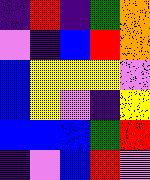[["indigo", "red", "indigo", "green", "orange"], ["violet", "indigo", "blue", "red", "orange"], ["blue", "yellow", "yellow", "yellow", "violet"], ["blue", "yellow", "violet", "indigo", "yellow"], ["blue", "blue", "blue", "green", "red"], ["indigo", "violet", "blue", "red", "violet"]]